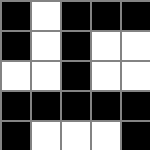[["black", "white", "black", "black", "black"], ["black", "white", "black", "white", "white"], ["white", "white", "black", "white", "white"], ["black", "black", "black", "black", "black"], ["black", "white", "white", "white", "black"]]